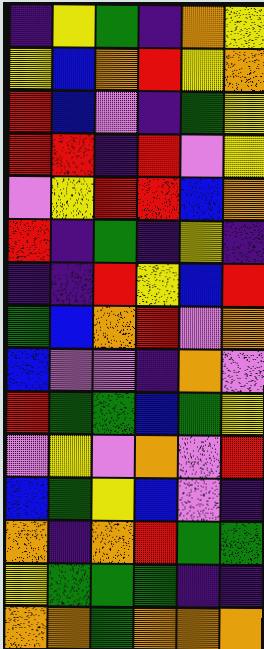[["indigo", "yellow", "green", "indigo", "orange", "yellow"], ["yellow", "blue", "orange", "red", "yellow", "orange"], ["red", "blue", "violet", "indigo", "green", "yellow"], ["red", "red", "indigo", "red", "violet", "yellow"], ["violet", "yellow", "red", "red", "blue", "orange"], ["red", "indigo", "green", "indigo", "yellow", "indigo"], ["indigo", "indigo", "red", "yellow", "blue", "red"], ["green", "blue", "orange", "red", "violet", "orange"], ["blue", "violet", "violet", "indigo", "orange", "violet"], ["red", "green", "green", "blue", "green", "yellow"], ["violet", "yellow", "violet", "orange", "violet", "red"], ["blue", "green", "yellow", "blue", "violet", "indigo"], ["orange", "indigo", "orange", "red", "green", "green"], ["yellow", "green", "green", "green", "indigo", "indigo"], ["orange", "orange", "green", "orange", "orange", "orange"]]